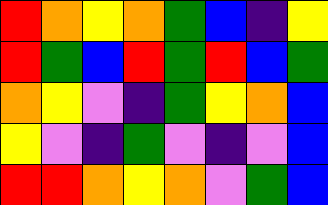[["red", "orange", "yellow", "orange", "green", "blue", "indigo", "yellow"], ["red", "green", "blue", "red", "green", "red", "blue", "green"], ["orange", "yellow", "violet", "indigo", "green", "yellow", "orange", "blue"], ["yellow", "violet", "indigo", "green", "violet", "indigo", "violet", "blue"], ["red", "red", "orange", "yellow", "orange", "violet", "green", "blue"]]